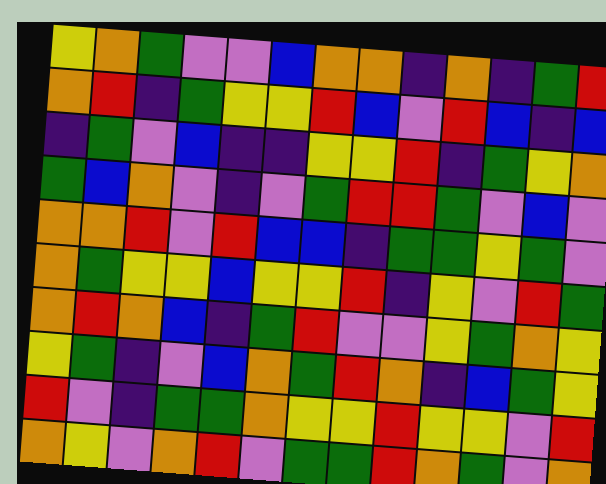[["yellow", "orange", "green", "violet", "violet", "blue", "orange", "orange", "indigo", "orange", "indigo", "green", "red"], ["orange", "red", "indigo", "green", "yellow", "yellow", "red", "blue", "violet", "red", "blue", "indigo", "blue"], ["indigo", "green", "violet", "blue", "indigo", "indigo", "yellow", "yellow", "red", "indigo", "green", "yellow", "orange"], ["green", "blue", "orange", "violet", "indigo", "violet", "green", "red", "red", "green", "violet", "blue", "violet"], ["orange", "orange", "red", "violet", "red", "blue", "blue", "indigo", "green", "green", "yellow", "green", "violet"], ["orange", "green", "yellow", "yellow", "blue", "yellow", "yellow", "red", "indigo", "yellow", "violet", "red", "green"], ["orange", "red", "orange", "blue", "indigo", "green", "red", "violet", "violet", "yellow", "green", "orange", "yellow"], ["yellow", "green", "indigo", "violet", "blue", "orange", "green", "red", "orange", "indigo", "blue", "green", "yellow"], ["red", "violet", "indigo", "green", "green", "orange", "yellow", "yellow", "red", "yellow", "yellow", "violet", "red"], ["orange", "yellow", "violet", "orange", "red", "violet", "green", "green", "red", "orange", "green", "violet", "orange"]]